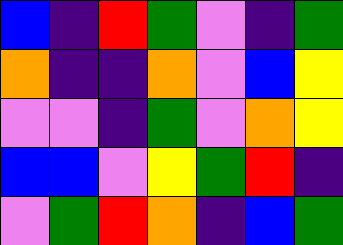[["blue", "indigo", "red", "green", "violet", "indigo", "green"], ["orange", "indigo", "indigo", "orange", "violet", "blue", "yellow"], ["violet", "violet", "indigo", "green", "violet", "orange", "yellow"], ["blue", "blue", "violet", "yellow", "green", "red", "indigo"], ["violet", "green", "red", "orange", "indigo", "blue", "green"]]